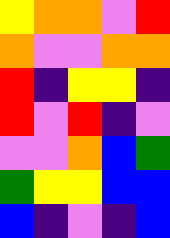[["yellow", "orange", "orange", "violet", "red"], ["orange", "violet", "violet", "orange", "orange"], ["red", "indigo", "yellow", "yellow", "indigo"], ["red", "violet", "red", "indigo", "violet"], ["violet", "violet", "orange", "blue", "green"], ["green", "yellow", "yellow", "blue", "blue"], ["blue", "indigo", "violet", "indigo", "blue"]]